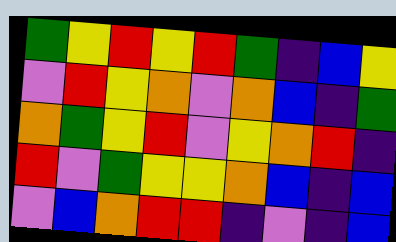[["green", "yellow", "red", "yellow", "red", "green", "indigo", "blue", "yellow"], ["violet", "red", "yellow", "orange", "violet", "orange", "blue", "indigo", "green"], ["orange", "green", "yellow", "red", "violet", "yellow", "orange", "red", "indigo"], ["red", "violet", "green", "yellow", "yellow", "orange", "blue", "indigo", "blue"], ["violet", "blue", "orange", "red", "red", "indigo", "violet", "indigo", "blue"]]